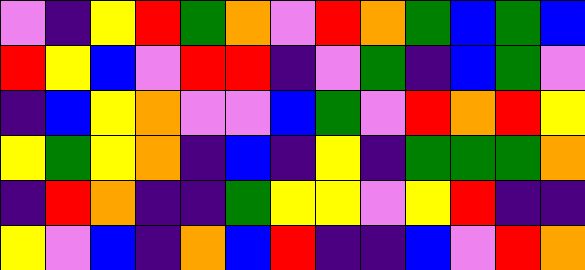[["violet", "indigo", "yellow", "red", "green", "orange", "violet", "red", "orange", "green", "blue", "green", "blue"], ["red", "yellow", "blue", "violet", "red", "red", "indigo", "violet", "green", "indigo", "blue", "green", "violet"], ["indigo", "blue", "yellow", "orange", "violet", "violet", "blue", "green", "violet", "red", "orange", "red", "yellow"], ["yellow", "green", "yellow", "orange", "indigo", "blue", "indigo", "yellow", "indigo", "green", "green", "green", "orange"], ["indigo", "red", "orange", "indigo", "indigo", "green", "yellow", "yellow", "violet", "yellow", "red", "indigo", "indigo"], ["yellow", "violet", "blue", "indigo", "orange", "blue", "red", "indigo", "indigo", "blue", "violet", "red", "orange"]]